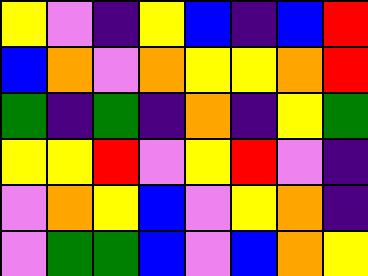[["yellow", "violet", "indigo", "yellow", "blue", "indigo", "blue", "red"], ["blue", "orange", "violet", "orange", "yellow", "yellow", "orange", "red"], ["green", "indigo", "green", "indigo", "orange", "indigo", "yellow", "green"], ["yellow", "yellow", "red", "violet", "yellow", "red", "violet", "indigo"], ["violet", "orange", "yellow", "blue", "violet", "yellow", "orange", "indigo"], ["violet", "green", "green", "blue", "violet", "blue", "orange", "yellow"]]